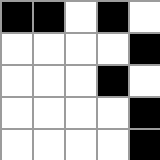[["black", "black", "white", "black", "white"], ["white", "white", "white", "white", "black"], ["white", "white", "white", "black", "white"], ["white", "white", "white", "white", "black"], ["white", "white", "white", "white", "black"]]